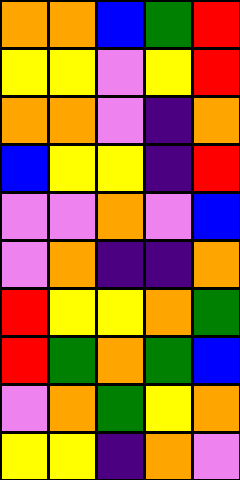[["orange", "orange", "blue", "green", "red"], ["yellow", "yellow", "violet", "yellow", "red"], ["orange", "orange", "violet", "indigo", "orange"], ["blue", "yellow", "yellow", "indigo", "red"], ["violet", "violet", "orange", "violet", "blue"], ["violet", "orange", "indigo", "indigo", "orange"], ["red", "yellow", "yellow", "orange", "green"], ["red", "green", "orange", "green", "blue"], ["violet", "orange", "green", "yellow", "orange"], ["yellow", "yellow", "indigo", "orange", "violet"]]